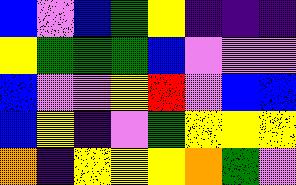[["blue", "violet", "blue", "green", "yellow", "indigo", "indigo", "indigo"], ["yellow", "green", "green", "green", "blue", "violet", "violet", "violet"], ["blue", "violet", "violet", "yellow", "red", "violet", "blue", "blue"], ["blue", "yellow", "indigo", "violet", "green", "yellow", "yellow", "yellow"], ["orange", "indigo", "yellow", "yellow", "yellow", "orange", "green", "violet"]]